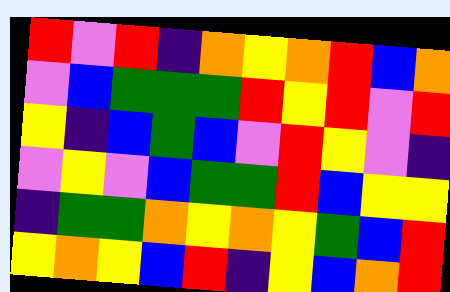[["red", "violet", "red", "indigo", "orange", "yellow", "orange", "red", "blue", "orange"], ["violet", "blue", "green", "green", "green", "red", "yellow", "red", "violet", "red"], ["yellow", "indigo", "blue", "green", "blue", "violet", "red", "yellow", "violet", "indigo"], ["violet", "yellow", "violet", "blue", "green", "green", "red", "blue", "yellow", "yellow"], ["indigo", "green", "green", "orange", "yellow", "orange", "yellow", "green", "blue", "red"], ["yellow", "orange", "yellow", "blue", "red", "indigo", "yellow", "blue", "orange", "red"]]